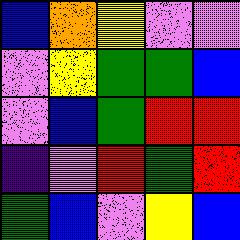[["blue", "orange", "yellow", "violet", "violet"], ["violet", "yellow", "green", "green", "blue"], ["violet", "blue", "green", "red", "red"], ["indigo", "violet", "red", "green", "red"], ["green", "blue", "violet", "yellow", "blue"]]